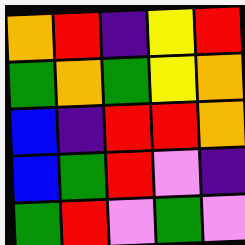[["orange", "red", "indigo", "yellow", "red"], ["green", "orange", "green", "yellow", "orange"], ["blue", "indigo", "red", "red", "orange"], ["blue", "green", "red", "violet", "indigo"], ["green", "red", "violet", "green", "violet"]]